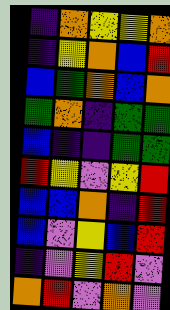[["indigo", "orange", "yellow", "yellow", "orange"], ["indigo", "yellow", "orange", "blue", "red"], ["blue", "green", "orange", "blue", "orange"], ["green", "orange", "indigo", "green", "green"], ["blue", "indigo", "indigo", "green", "green"], ["red", "yellow", "violet", "yellow", "red"], ["blue", "blue", "orange", "indigo", "red"], ["blue", "violet", "yellow", "blue", "red"], ["indigo", "violet", "yellow", "red", "violet"], ["orange", "red", "violet", "orange", "violet"]]